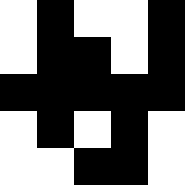[["white", "black", "white", "white", "black"], ["white", "black", "black", "white", "black"], ["black", "black", "black", "black", "black"], ["white", "black", "white", "black", "white"], ["white", "white", "black", "black", "white"]]